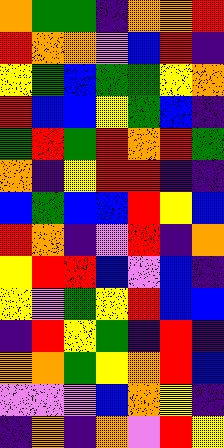[["orange", "green", "green", "indigo", "orange", "orange", "red"], ["red", "orange", "orange", "violet", "blue", "red", "indigo"], ["yellow", "green", "blue", "green", "green", "yellow", "orange"], ["red", "blue", "blue", "yellow", "green", "blue", "indigo"], ["green", "red", "green", "red", "orange", "red", "green"], ["orange", "indigo", "yellow", "red", "red", "indigo", "indigo"], ["blue", "green", "blue", "blue", "red", "yellow", "blue"], ["red", "orange", "indigo", "violet", "red", "indigo", "orange"], ["yellow", "red", "red", "blue", "violet", "blue", "indigo"], ["yellow", "violet", "green", "yellow", "red", "blue", "blue"], ["indigo", "red", "yellow", "green", "indigo", "red", "indigo"], ["orange", "orange", "green", "yellow", "orange", "red", "blue"], ["violet", "violet", "violet", "blue", "orange", "yellow", "indigo"], ["indigo", "orange", "indigo", "orange", "violet", "red", "yellow"]]